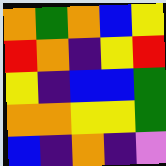[["orange", "green", "orange", "blue", "yellow"], ["red", "orange", "indigo", "yellow", "red"], ["yellow", "indigo", "blue", "blue", "green"], ["orange", "orange", "yellow", "yellow", "green"], ["blue", "indigo", "orange", "indigo", "violet"]]